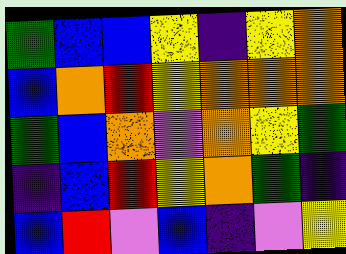[["green", "blue", "blue", "yellow", "indigo", "yellow", "orange"], ["blue", "orange", "red", "yellow", "orange", "orange", "orange"], ["green", "blue", "orange", "violet", "orange", "yellow", "green"], ["indigo", "blue", "red", "yellow", "orange", "green", "indigo"], ["blue", "red", "violet", "blue", "indigo", "violet", "yellow"]]